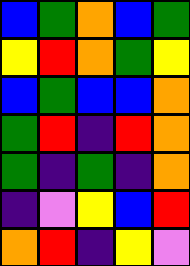[["blue", "green", "orange", "blue", "green"], ["yellow", "red", "orange", "green", "yellow"], ["blue", "green", "blue", "blue", "orange"], ["green", "red", "indigo", "red", "orange"], ["green", "indigo", "green", "indigo", "orange"], ["indigo", "violet", "yellow", "blue", "red"], ["orange", "red", "indigo", "yellow", "violet"]]